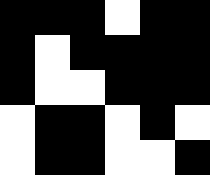[["black", "black", "black", "white", "black", "black"], ["black", "white", "black", "black", "black", "black"], ["black", "white", "white", "black", "black", "black"], ["white", "black", "black", "white", "black", "white"], ["white", "black", "black", "white", "white", "black"]]